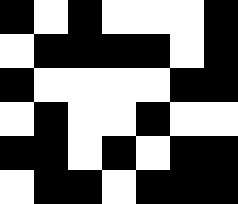[["black", "white", "black", "white", "white", "white", "black"], ["white", "black", "black", "black", "black", "white", "black"], ["black", "white", "white", "white", "white", "black", "black"], ["white", "black", "white", "white", "black", "white", "white"], ["black", "black", "white", "black", "white", "black", "black"], ["white", "black", "black", "white", "black", "black", "black"]]